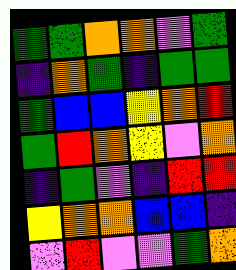[["green", "green", "orange", "orange", "violet", "green"], ["indigo", "orange", "green", "indigo", "green", "green"], ["green", "blue", "blue", "yellow", "orange", "red"], ["green", "red", "orange", "yellow", "violet", "orange"], ["indigo", "green", "violet", "indigo", "red", "red"], ["yellow", "orange", "orange", "blue", "blue", "indigo"], ["violet", "red", "violet", "violet", "green", "orange"]]